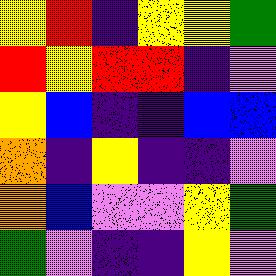[["yellow", "red", "indigo", "yellow", "yellow", "green"], ["red", "yellow", "red", "red", "indigo", "violet"], ["yellow", "blue", "indigo", "indigo", "blue", "blue"], ["orange", "indigo", "yellow", "indigo", "indigo", "violet"], ["orange", "blue", "violet", "violet", "yellow", "green"], ["green", "violet", "indigo", "indigo", "yellow", "violet"]]